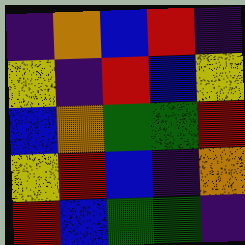[["indigo", "orange", "blue", "red", "indigo"], ["yellow", "indigo", "red", "blue", "yellow"], ["blue", "orange", "green", "green", "red"], ["yellow", "red", "blue", "indigo", "orange"], ["red", "blue", "green", "green", "indigo"]]